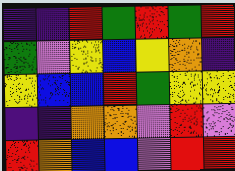[["indigo", "indigo", "red", "green", "red", "green", "red"], ["green", "violet", "yellow", "blue", "yellow", "orange", "indigo"], ["yellow", "blue", "blue", "red", "green", "yellow", "yellow"], ["indigo", "indigo", "orange", "orange", "violet", "red", "violet"], ["red", "orange", "blue", "blue", "violet", "red", "red"]]